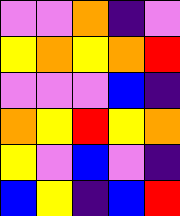[["violet", "violet", "orange", "indigo", "violet"], ["yellow", "orange", "yellow", "orange", "red"], ["violet", "violet", "violet", "blue", "indigo"], ["orange", "yellow", "red", "yellow", "orange"], ["yellow", "violet", "blue", "violet", "indigo"], ["blue", "yellow", "indigo", "blue", "red"]]